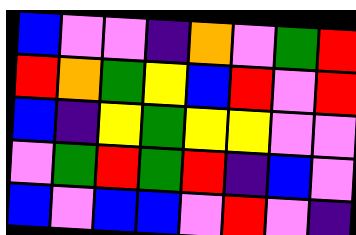[["blue", "violet", "violet", "indigo", "orange", "violet", "green", "red"], ["red", "orange", "green", "yellow", "blue", "red", "violet", "red"], ["blue", "indigo", "yellow", "green", "yellow", "yellow", "violet", "violet"], ["violet", "green", "red", "green", "red", "indigo", "blue", "violet"], ["blue", "violet", "blue", "blue", "violet", "red", "violet", "indigo"]]